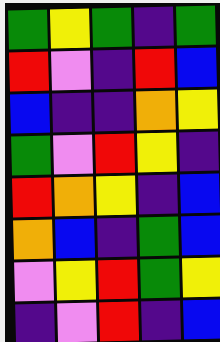[["green", "yellow", "green", "indigo", "green"], ["red", "violet", "indigo", "red", "blue"], ["blue", "indigo", "indigo", "orange", "yellow"], ["green", "violet", "red", "yellow", "indigo"], ["red", "orange", "yellow", "indigo", "blue"], ["orange", "blue", "indigo", "green", "blue"], ["violet", "yellow", "red", "green", "yellow"], ["indigo", "violet", "red", "indigo", "blue"]]